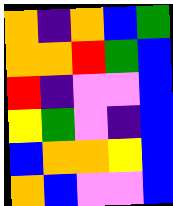[["orange", "indigo", "orange", "blue", "green"], ["orange", "orange", "red", "green", "blue"], ["red", "indigo", "violet", "violet", "blue"], ["yellow", "green", "violet", "indigo", "blue"], ["blue", "orange", "orange", "yellow", "blue"], ["orange", "blue", "violet", "violet", "blue"]]